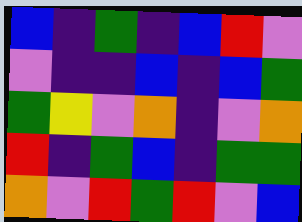[["blue", "indigo", "green", "indigo", "blue", "red", "violet"], ["violet", "indigo", "indigo", "blue", "indigo", "blue", "green"], ["green", "yellow", "violet", "orange", "indigo", "violet", "orange"], ["red", "indigo", "green", "blue", "indigo", "green", "green"], ["orange", "violet", "red", "green", "red", "violet", "blue"]]